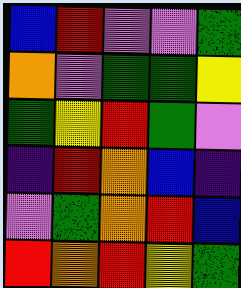[["blue", "red", "violet", "violet", "green"], ["orange", "violet", "green", "green", "yellow"], ["green", "yellow", "red", "green", "violet"], ["indigo", "red", "orange", "blue", "indigo"], ["violet", "green", "orange", "red", "blue"], ["red", "orange", "red", "yellow", "green"]]